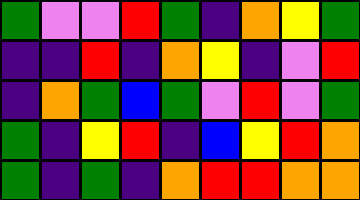[["green", "violet", "violet", "red", "green", "indigo", "orange", "yellow", "green"], ["indigo", "indigo", "red", "indigo", "orange", "yellow", "indigo", "violet", "red"], ["indigo", "orange", "green", "blue", "green", "violet", "red", "violet", "green"], ["green", "indigo", "yellow", "red", "indigo", "blue", "yellow", "red", "orange"], ["green", "indigo", "green", "indigo", "orange", "red", "red", "orange", "orange"]]